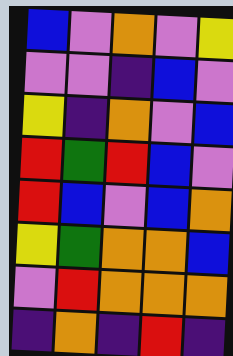[["blue", "violet", "orange", "violet", "yellow"], ["violet", "violet", "indigo", "blue", "violet"], ["yellow", "indigo", "orange", "violet", "blue"], ["red", "green", "red", "blue", "violet"], ["red", "blue", "violet", "blue", "orange"], ["yellow", "green", "orange", "orange", "blue"], ["violet", "red", "orange", "orange", "orange"], ["indigo", "orange", "indigo", "red", "indigo"]]